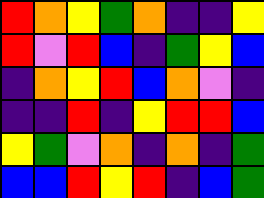[["red", "orange", "yellow", "green", "orange", "indigo", "indigo", "yellow"], ["red", "violet", "red", "blue", "indigo", "green", "yellow", "blue"], ["indigo", "orange", "yellow", "red", "blue", "orange", "violet", "indigo"], ["indigo", "indigo", "red", "indigo", "yellow", "red", "red", "blue"], ["yellow", "green", "violet", "orange", "indigo", "orange", "indigo", "green"], ["blue", "blue", "red", "yellow", "red", "indigo", "blue", "green"]]